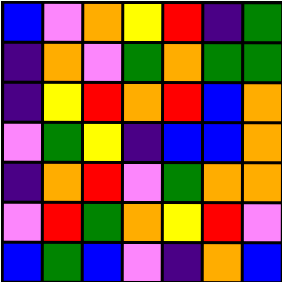[["blue", "violet", "orange", "yellow", "red", "indigo", "green"], ["indigo", "orange", "violet", "green", "orange", "green", "green"], ["indigo", "yellow", "red", "orange", "red", "blue", "orange"], ["violet", "green", "yellow", "indigo", "blue", "blue", "orange"], ["indigo", "orange", "red", "violet", "green", "orange", "orange"], ["violet", "red", "green", "orange", "yellow", "red", "violet"], ["blue", "green", "blue", "violet", "indigo", "orange", "blue"]]